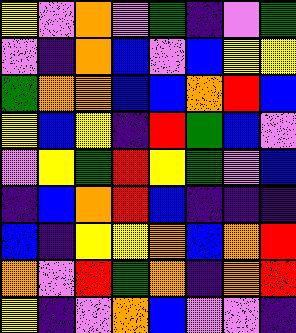[["yellow", "violet", "orange", "violet", "green", "indigo", "violet", "green"], ["violet", "indigo", "orange", "blue", "violet", "blue", "yellow", "yellow"], ["green", "orange", "orange", "blue", "blue", "orange", "red", "blue"], ["yellow", "blue", "yellow", "indigo", "red", "green", "blue", "violet"], ["violet", "yellow", "green", "red", "yellow", "green", "violet", "blue"], ["indigo", "blue", "orange", "red", "blue", "indigo", "indigo", "indigo"], ["blue", "indigo", "yellow", "yellow", "orange", "blue", "orange", "red"], ["orange", "violet", "red", "green", "orange", "indigo", "orange", "red"], ["yellow", "indigo", "violet", "orange", "blue", "violet", "violet", "indigo"]]